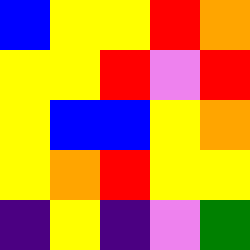[["blue", "yellow", "yellow", "red", "orange"], ["yellow", "yellow", "red", "violet", "red"], ["yellow", "blue", "blue", "yellow", "orange"], ["yellow", "orange", "red", "yellow", "yellow"], ["indigo", "yellow", "indigo", "violet", "green"]]